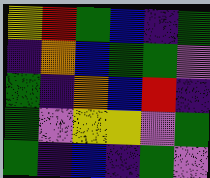[["yellow", "red", "green", "blue", "indigo", "green"], ["indigo", "orange", "blue", "green", "green", "violet"], ["green", "indigo", "orange", "blue", "red", "indigo"], ["green", "violet", "yellow", "yellow", "violet", "green"], ["green", "indigo", "blue", "indigo", "green", "violet"]]